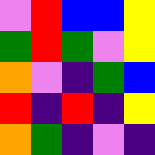[["violet", "red", "blue", "blue", "yellow"], ["green", "red", "green", "violet", "yellow"], ["orange", "violet", "indigo", "green", "blue"], ["red", "indigo", "red", "indigo", "yellow"], ["orange", "green", "indigo", "violet", "indigo"]]